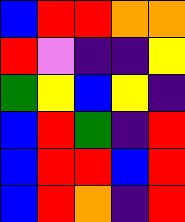[["blue", "red", "red", "orange", "orange"], ["red", "violet", "indigo", "indigo", "yellow"], ["green", "yellow", "blue", "yellow", "indigo"], ["blue", "red", "green", "indigo", "red"], ["blue", "red", "red", "blue", "red"], ["blue", "red", "orange", "indigo", "red"]]